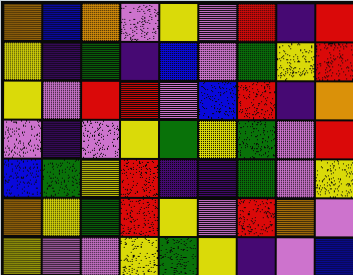[["orange", "blue", "orange", "violet", "yellow", "violet", "red", "indigo", "red"], ["yellow", "indigo", "green", "indigo", "blue", "violet", "green", "yellow", "red"], ["yellow", "violet", "red", "red", "violet", "blue", "red", "indigo", "orange"], ["violet", "indigo", "violet", "yellow", "green", "yellow", "green", "violet", "red"], ["blue", "green", "yellow", "red", "indigo", "indigo", "green", "violet", "yellow"], ["orange", "yellow", "green", "red", "yellow", "violet", "red", "orange", "violet"], ["yellow", "violet", "violet", "yellow", "green", "yellow", "indigo", "violet", "blue"]]